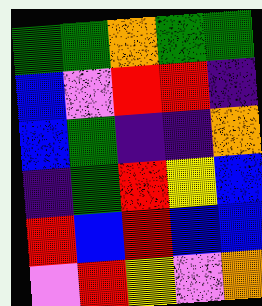[["green", "green", "orange", "green", "green"], ["blue", "violet", "red", "red", "indigo"], ["blue", "green", "indigo", "indigo", "orange"], ["indigo", "green", "red", "yellow", "blue"], ["red", "blue", "red", "blue", "blue"], ["violet", "red", "yellow", "violet", "orange"]]